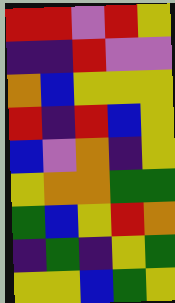[["red", "red", "violet", "red", "yellow"], ["indigo", "indigo", "red", "violet", "violet"], ["orange", "blue", "yellow", "yellow", "yellow"], ["red", "indigo", "red", "blue", "yellow"], ["blue", "violet", "orange", "indigo", "yellow"], ["yellow", "orange", "orange", "green", "green"], ["green", "blue", "yellow", "red", "orange"], ["indigo", "green", "indigo", "yellow", "green"], ["yellow", "yellow", "blue", "green", "yellow"]]